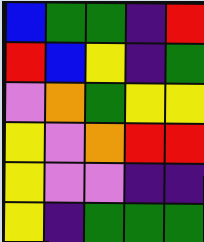[["blue", "green", "green", "indigo", "red"], ["red", "blue", "yellow", "indigo", "green"], ["violet", "orange", "green", "yellow", "yellow"], ["yellow", "violet", "orange", "red", "red"], ["yellow", "violet", "violet", "indigo", "indigo"], ["yellow", "indigo", "green", "green", "green"]]